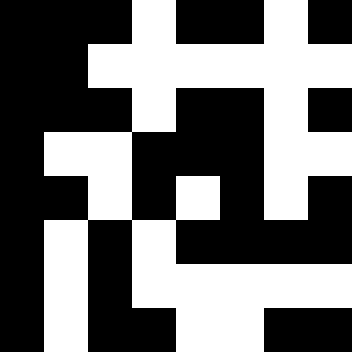[["black", "black", "black", "white", "black", "black", "white", "black"], ["black", "black", "white", "white", "white", "white", "white", "white"], ["black", "black", "black", "white", "black", "black", "white", "black"], ["black", "white", "white", "black", "black", "black", "white", "white"], ["black", "black", "white", "black", "white", "black", "white", "black"], ["black", "white", "black", "white", "black", "black", "black", "black"], ["black", "white", "black", "white", "white", "white", "white", "white"], ["black", "white", "black", "black", "white", "white", "black", "black"]]